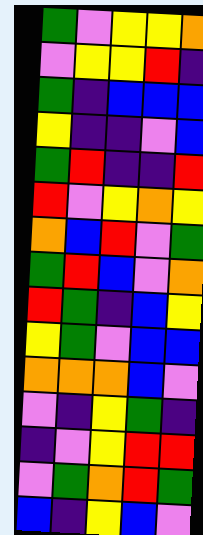[["green", "violet", "yellow", "yellow", "orange"], ["violet", "yellow", "yellow", "red", "indigo"], ["green", "indigo", "blue", "blue", "blue"], ["yellow", "indigo", "indigo", "violet", "blue"], ["green", "red", "indigo", "indigo", "red"], ["red", "violet", "yellow", "orange", "yellow"], ["orange", "blue", "red", "violet", "green"], ["green", "red", "blue", "violet", "orange"], ["red", "green", "indigo", "blue", "yellow"], ["yellow", "green", "violet", "blue", "blue"], ["orange", "orange", "orange", "blue", "violet"], ["violet", "indigo", "yellow", "green", "indigo"], ["indigo", "violet", "yellow", "red", "red"], ["violet", "green", "orange", "red", "green"], ["blue", "indigo", "yellow", "blue", "violet"]]